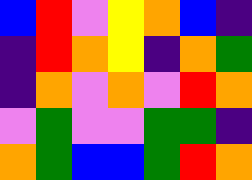[["blue", "red", "violet", "yellow", "orange", "blue", "indigo"], ["indigo", "red", "orange", "yellow", "indigo", "orange", "green"], ["indigo", "orange", "violet", "orange", "violet", "red", "orange"], ["violet", "green", "violet", "violet", "green", "green", "indigo"], ["orange", "green", "blue", "blue", "green", "red", "orange"]]